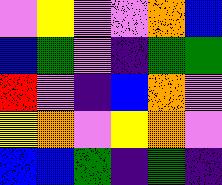[["violet", "yellow", "violet", "violet", "orange", "blue"], ["blue", "green", "violet", "indigo", "green", "green"], ["red", "violet", "indigo", "blue", "orange", "violet"], ["yellow", "orange", "violet", "yellow", "orange", "violet"], ["blue", "blue", "green", "indigo", "green", "indigo"]]